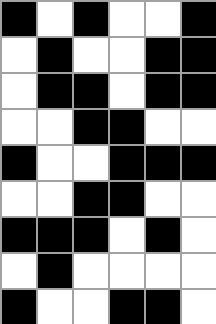[["black", "white", "black", "white", "white", "black"], ["white", "black", "white", "white", "black", "black"], ["white", "black", "black", "white", "black", "black"], ["white", "white", "black", "black", "white", "white"], ["black", "white", "white", "black", "black", "black"], ["white", "white", "black", "black", "white", "white"], ["black", "black", "black", "white", "black", "white"], ["white", "black", "white", "white", "white", "white"], ["black", "white", "white", "black", "black", "white"]]